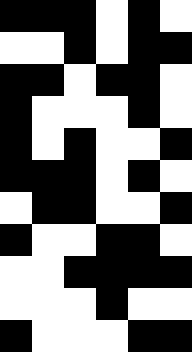[["black", "black", "black", "white", "black", "white"], ["white", "white", "black", "white", "black", "black"], ["black", "black", "white", "black", "black", "white"], ["black", "white", "white", "white", "black", "white"], ["black", "white", "black", "white", "white", "black"], ["black", "black", "black", "white", "black", "white"], ["white", "black", "black", "white", "white", "black"], ["black", "white", "white", "black", "black", "white"], ["white", "white", "black", "black", "black", "black"], ["white", "white", "white", "black", "white", "white"], ["black", "white", "white", "white", "black", "black"]]